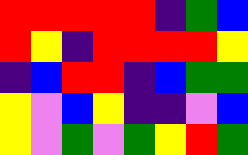[["red", "red", "red", "red", "red", "indigo", "green", "blue"], ["red", "yellow", "indigo", "red", "red", "red", "red", "yellow"], ["indigo", "blue", "red", "red", "indigo", "blue", "green", "green"], ["yellow", "violet", "blue", "yellow", "indigo", "indigo", "violet", "blue"], ["yellow", "violet", "green", "violet", "green", "yellow", "red", "green"]]